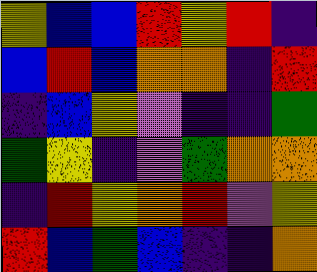[["yellow", "blue", "blue", "red", "yellow", "red", "indigo"], ["blue", "red", "blue", "orange", "orange", "indigo", "red"], ["indigo", "blue", "yellow", "violet", "indigo", "indigo", "green"], ["green", "yellow", "indigo", "violet", "green", "orange", "orange"], ["indigo", "red", "yellow", "orange", "red", "violet", "yellow"], ["red", "blue", "green", "blue", "indigo", "indigo", "orange"]]